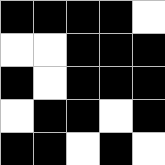[["black", "black", "black", "black", "white"], ["white", "white", "black", "black", "black"], ["black", "white", "black", "black", "black"], ["white", "black", "black", "white", "black"], ["black", "black", "white", "black", "white"]]